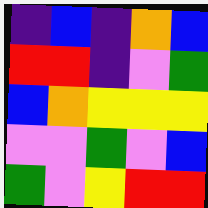[["indigo", "blue", "indigo", "orange", "blue"], ["red", "red", "indigo", "violet", "green"], ["blue", "orange", "yellow", "yellow", "yellow"], ["violet", "violet", "green", "violet", "blue"], ["green", "violet", "yellow", "red", "red"]]